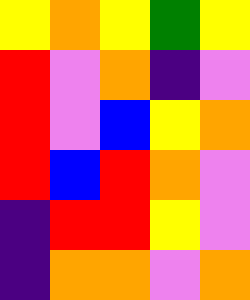[["yellow", "orange", "yellow", "green", "yellow"], ["red", "violet", "orange", "indigo", "violet"], ["red", "violet", "blue", "yellow", "orange"], ["red", "blue", "red", "orange", "violet"], ["indigo", "red", "red", "yellow", "violet"], ["indigo", "orange", "orange", "violet", "orange"]]